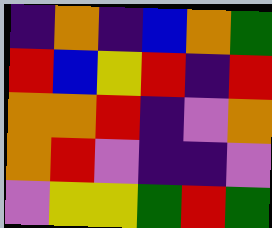[["indigo", "orange", "indigo", "blue", "orange", "green"], ["red", "blue", "yellow", "red", "indigo", "red"], ["orange", "orange", "red", "indigo", "violet", "orange"], ["orange", "red", "violet", "indigo", "indigo", "violet"], ["violet", "yellow", "yellow", "green", "red", "green"]]